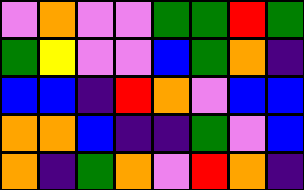[["violet", "orange", "violet", "violet", "green", "green", "red", "green"], ["green", "yellow", "violet", "violet", "blue", "green", "orange", "indigo"], ["blue", "blue", "indigo", "red", "orange", "violet", "blue", "blue"], ["orange", "orange", "blue", "indigo", "indigo", "green", "violet", "blue"], ["orange", "indigo", "green", "orange", "violet", "red", "orange", "indigo"]]